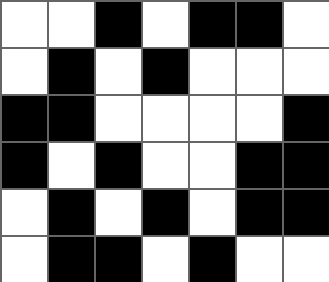[["white", "white", "black", "white", "black", "black", "white"], ["white", "black", "white", "black", "white", "white", "white"], ["black", "black", "white", "white", "white", "white", "black"], ["black", "white", "black", "white", "white", "black", "black"], ["white", "black", "white", "black", "white", "black", "black"], ["white", "black", "black", "white", "black", "white", "white"]]